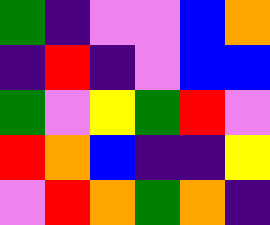[["green", "indigo", "violet", "violet", "blue", "orange"], ["indigo", "red", "indigo", "violet", "blue", "blue"], ["green", "violet", "yellow", "green", "red", "violet"], ["red", "orange", "blue", "indigo", "indigo", "yellow"], ["violet", "red", "orange", "green", "orange", "indigo"]]